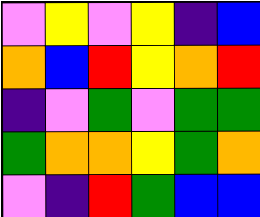[["violet", "yellow", "violet", "yellow", "indigo", "blue"], ["orange", "blue", "red", "yellow", "orange", "red"], ["indigo", "violet", "green", "violet", "green", "green"], ["green", "orange", "orange", "yellow", "green", "orange"], ["violet", "indigo", "red", "green", "blue", "blue"]]